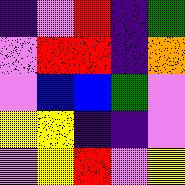[["indigo", "violet", "red", "indigo", "green"], ["violet", "red", "red", "indigo", "orange"], ["violet", "blue", "blue", "green", "violet"], ["yellow", "yellow", "indigo", "indigo", "violet"], ["violet", "yellow", "red", "violet", "yellow"]]